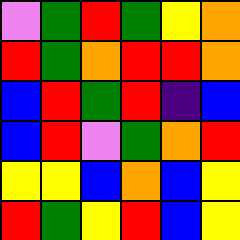[["violet", "green", "red", "green", "yellow", "orange"], ["red", "green", "orange", "red", "red", "orange"], ["blue", "red", "green", "red", "indigo", "blue"], ["blue", "red", "violet", "green", "orange", "red"], ["yellow", "yellow", "blue", "orange", "blue", "yellow"], ["red", "green", "yellow", "red", "blue", "yellow"]]